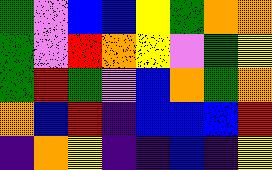[["green", "violet", "blue", "blue", "yellow", "green", "orange", "orange"], ["green", "violet", "red", "orange", "yellow", "violet", "green", "yellow"], ["green", "red", "green", "violet", "blue", "orange", "green", "orange"], ["orange", "blue", "red", "indigo", "blue", "blue", "blue", "red"], ["indigo", "orange", "yellow", "indigo", "indigo", "blue", "indigo", "yellow"]]